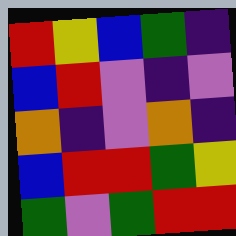[["red", "yellow", "blue", "green", "indigo"], ["blue", "red", "violet", "indigo", "violet"], ["orange", "indigo", "violet", "orange", "indigo"], ["blue", "red", "red", "green", "yellow"], ["green", "violet", "green", "red", "red"]]